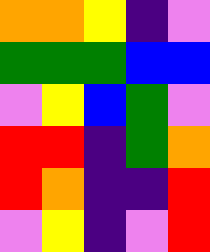[["orange", "orange", "yellow", "indigo", "violet"], ["green", "green", "green", "blue", "blue"], ["violet", "yellow", "blue", "green", "violet"], ["red", "red", "indigo", "green", "orange"], ["red", "orange", "indigo", "indigo", "red"], ["violet", "yellow", "indigo", "violet", "red"]]